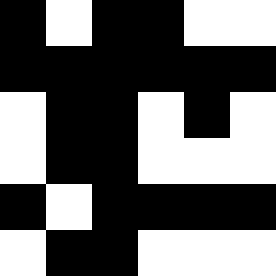[["black", "white", "black", "black", "white", "white"], ["black", "black", "black", "black", "black", "black"], ["white", "black", "black", "white", "black", "white"], ["white", "black", "black", "white", "white", "white"], ["black", "white", "black", "black", "black", "black"], ["white", "black", "black", "white", "white", "white"]]